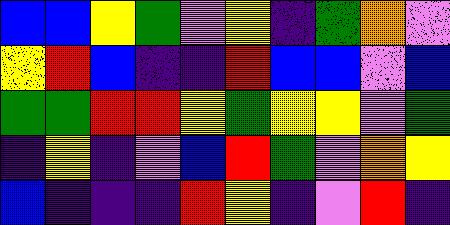[["blue", "blue", "yellow", "green", "violet", "yellow", "indigo", "green", "orange", "violet"], ["yellow", "red", "blue", "indigo", "indigo", "red", "blue", "blue", "violet", "blue"], ["green", "green", "red", "red", "yellow", "green", "yellow", "yellow", "violet", "green"], ["indigo", "yellow", "indigo", "violet", "blue", "red", "green", "violet", "orange", "yellow"], ["blue", "indigo", "indigo", "indigo", "red", "yellow", "indigo", "violet", "red", "indigo"]]